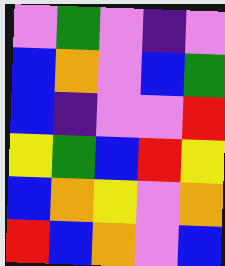[["violet", "green", "violet", "indigo", "violet"], ["blue", "orange", "violet", "blue", "green"], ["blue", "indigo", "violet", "violet", "red"], ["yellow", "green", "blue", "red", "yellow"], ["blue", "orange", "yellow", "violet", "orange"], ["red", "blue", "orange", "violet", "blue"]]